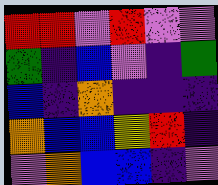[["red", "red", "violet", "red", "violet", "violet"], ["green", "indigo", "blue", "violet", "indigo", "green"], ["blue", "indigo", "orange", "indigo", "indigo", "indigo"], ["orange", "blue", "blue", "yellow", "red", "indigo"], ["violet", "orange", "blue", "blue", "indigo", "violet"]]